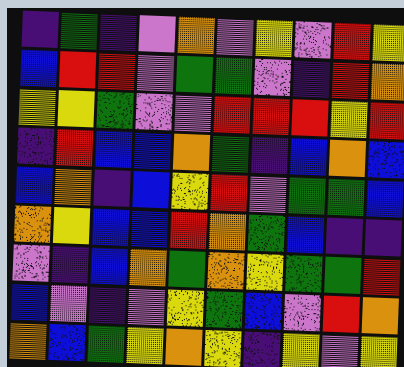[["indigo", "green", "indigo", "violet", "orange", "violet", "yellow", "violet", "red", "yellow"], ["blue", "red", "red", "violet", "green", "green", "violet", "indigo", "red", "orange"], ["yellow", "yellow", "green", "violet", "violet", "red", "red", "red", "yellow", "red"], ["indigo", "red", "blue", "blue", "orange", "green", "indigo", "blue", "orange", "blue"], ["blue", "orange", "indigo", "blue", "yellow", "red", "violet", "green", "green", "blue"], ["orange", "yellow", "blue", "blue", "red", "orange", "green", "blue", "indigo", "indigo"], ["violet", "indigo", "blue", "orange", "green", "orange", "yellow", "green", "green", "red"], ["blue", "violet", "indigo", "violet", "yellow", "green", "blue", "violet", "red", "orange"], ["orange", "blue", "green", "yellow", "orange", "yellow", "indigo", "yellow", "violet", "yellow"]]